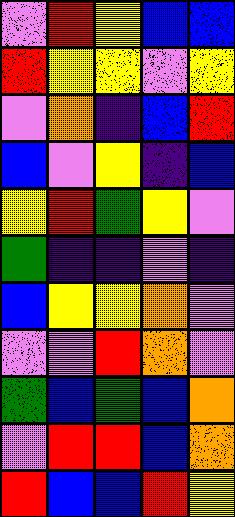[["violet", "red", "yellow", "blue", "blue"], ["red", "yellow", "yellow", "violet", "yellow"], ["violet", "orange", "indigo", "blue", "red"], ["blue", "violet", "yellow", "indigo", "blue"], ["yellow", "red", "green", "yellow", "violet"], ["green", "indigo", "indigo", "violet", "indigo"], ["blue", "yellow", "yellow", "orange", "violet"], ["violet", "violet", "red", "orange", "violet"], ["green", "blue", "green", "blue", "orange"], ["violet", "red", "red", "blue", "orange"], ["red", "blue", "blue", "red", "yellow"]]